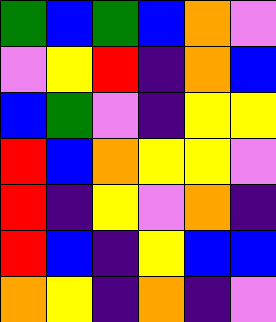[["green", "blue", "green", "blue", "orange", "violet"], ["violet", "yellow", "red", "indigo", "orange", "blue"], ["blue", "green", "violet", "indigo", "yellow", "yellow"], ["red", "blue", "orange", "yellow", "yellow", "violet"], ["red", "indigo", "yellow", "violet", "orange", "indigo"], ["red", "blue", "indigo", "yellow", "blue", "blue"], ["orange", "yellow", "indigo", "orange", "indigo", "violet"]]